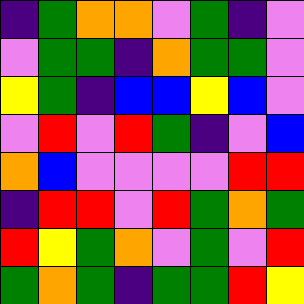[["indigo", "green", "orange", "orange", "violet", "green", "indigo", "violet"], ["violet", "green", "green", "indigo", "orange", "green", "green", "violet"], ["yellow", "green", "indigo", "blue", "blue", "yellow", "blue", "violet"], ["violet", "red", "violet", "red", "green", "indigo", "violet", "blue"], ["orange", "blue", "violet", "violet", "violet", "violet", "red", "red"], ["indigo", "red", "red", "violet", "red", "green", "orange", "green"], ["red", "yellow", "green", "orange", "violet", "green", "violet", "red"], ["green", "orange", "green", "indigo", "green", "green", "red", "yellow"]]